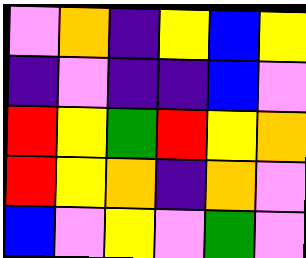[["violet", "orange", "indigo", "yellow", "blue", "yellow"], ["indigo", "violet", "indigo", "indigo", "blue", "violet"], ["red", "yellow", "green", "red", "yellow", "orange"], ["red", "yellow", "orange", "indigo", "orange", "violet"], ["blue", "violet", "yellow", "violet", "green", "violet"]]